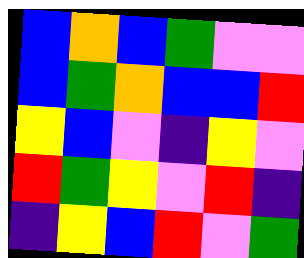[["blue", "orange", "blue", "green", "violet", "violet"], ["blue", "green", "orange", "blue", "blue", "red"], ["yellow", "blue", "violet", "indigo", "yellow", "violet"], ["red", "green", "yellow", "violet", "red", "indigo"], ["indigo", "yellow", "blue", "red", "violet", "green"]]